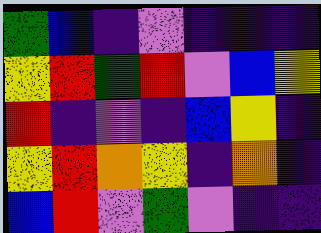[["green", "blue", "indigo", "violet", "indigo", "indigo", "indigo"], ["yellow", "red", "green", "red", "violet", "blue", "yellow"], ["red", "indigo", "violet", "indigo", "blue", "yellow", "indigo"], ["yellow", "red", "orange", "yellow", "indigo", "orange", "indigo"], ["blue", "red", "violet", "green", "violet", "indigo", "indigo"]]